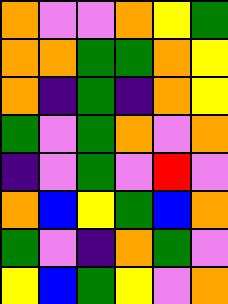[["orange", "violet", "violet", "orange", "yellow", "green"], ["orange", "orange", "green", "green", "orange", "yellow"], ["orange", "indigo", "green", "indigo", "orange", "yellow"], ["green", "violet", "green", "orange", "violet", "orange"], ["indigo", "violet", "green", "violet", "red", "violet"], ["orange", "blue", "yellow", "green", "blue", "orange"], ["green", "violet", "indigo", "orange", "green", "violet"], ["yellow", "blue", "green", "yellow", "violet", "orange"]]